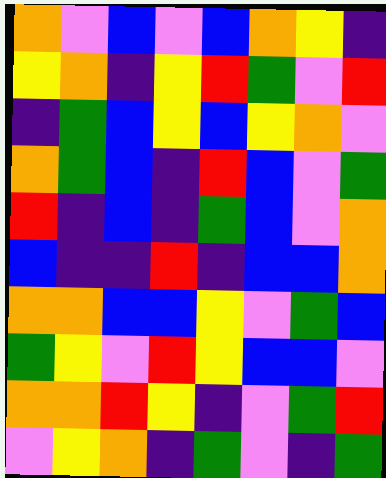[["orange", "violet", "blue", "violet", "blue", "orange", "yellow", "indigo"], ["yellow", "orange", "indigo", "yellow", "red", "green", "violet", "red"], ["indigo", "green", "blue", "yellow", "blue", "yellow", "orange", "violet"], ["orange", "green", "blue", "indigo", "red", "blue", "violet", "green"], ["red", "indigo", "blue", "indigo", "green", "blue", "violet", "orange"], ["blue", "indigo", "indigo", "red", "indigo", "blue", "blue", "orange"], ["orange", "orange", "blue", "blue", "yellow", "violet", "green", "blue"], ["green", "yellow", "violet", "red", "yellow", "blue", "blue", "violet"], ["orange", "orange", "red", "yellow", "indigo", "violet", "green", "red"], ["violet", "yellow", "orange", "indigo", "green", "violet", "indigo", "green"]]